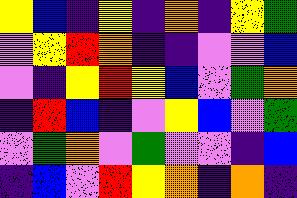[["yellow", "blue", "indigo", "yellow", "indigo", "orange", "indigo", "yellow", "green"], ["violet", "yellow", "red", "orange", "indigo", "indigo", "violet", "violet", "blue"], ["violet", "indigo", "yellow", "red", "yellow", "blue", "violet", "green", "orange"], ["indigo", "red", "blue", "indigo", "violet", "yellow", "blue", "violet", "green"], ["violet", "green", "orange", "violet", "green", "violet", "violet", "indigo", "blue"], ["indigo", "blue", "violet", "red", "yellow", "orange", "indigo", "orange", "indigo"]]